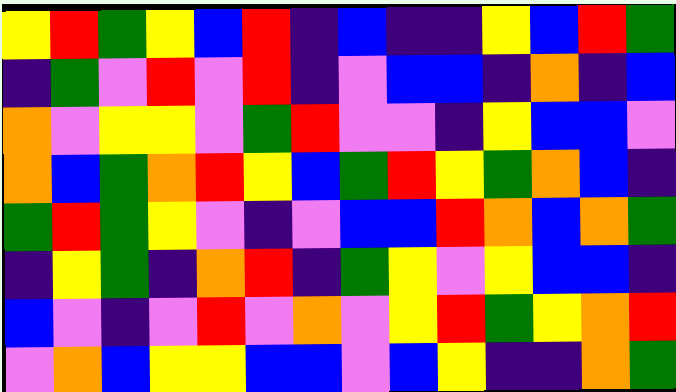[["yellow", "red", "green", "yellow", "blue", "red", "indigo", "blue", "indigo", "indigo", "yellow", "blue", "red", "green"], ["indigo", "green", "violet", "red", "violet", "red", "indigo", "violet", "blue", "blue", "indigo", "orange", "indigo", "blue"], ["orange", "violet", "yellow", "yellow", "violet", "green", "red", "violet", "violet", "indigo", "yellow", "blue", "blue", "violet"], ["orange", "blue", "green", "orange", "red", "yellow", "blue", "green", "red", "yellow", "green", "orange", "blue", "indigo"], ["green", "red", "green", "yellow", "violet", "indigo", "violet", "blue", "blue", "red", "orange", "blue", "orange", "green"], ["indigo", "yellow", "green", "indigo", "orange", "red", "indigo", "green", "yellow", "violet", "yellow", "blue", "blue", "indigo"], ["blue", "violet", "indigo", "violet", "red", "violet", "orange", "violet", "yellow", "red", "green", "yellow", "orange", "red"], ["violet", "orange", "blue", "yellow", "yellow", "blue", "blue", "violet", "blue", "yellow", "indigo", "indigo", "orange", "green"]]